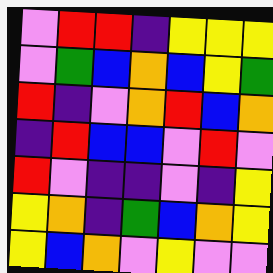[["violet", "red", "red", "indigo", "yellow", "yellow", "yellow"], ["violet", "green", "blue", "orange", "blue", "yellow", "green"], ["red", "indigo", "violet", "orange", "red", "blue", "orange"], ["indigo", "red", "blue", "blue", "violet", "red", "violet"], ["red", "violet", "indigo", "indigo", "violet", "indigo", "yellow"], ["yellow", "orange", "indigo", "green", "blue", "orange", "yellow"], ["yellow", "blue", "orange", "violet", "yellow", "violet", "violet"]]